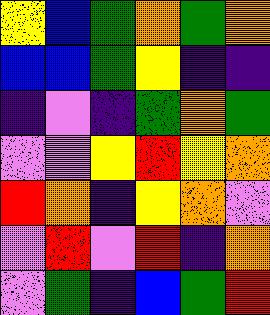[["yellow", "blue", "green", "orange", "green", "orange"], ["blue", "blue", "green", "yellow", "indigo", "indigo"], ["indigo", "violet", "indigo", "green", "orange", "green"], ["violet", "violet", "yellow", "red", "yellow", "orange"], ["red", "orange", "indigo", "yellow", "orange", "violet"], ["violet", "red", "violet", "red", "indigo", "orange"], ["violet", "green", "indigo", "blue", "green", "red"]]